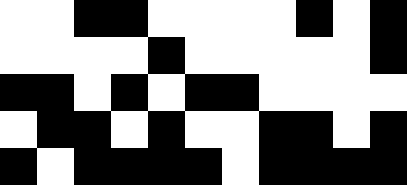[["white", "white", "black", "black", "white", "white", "white", "white", "black", "white", "black"], ["white", "white", "white", "white", "black", "white", "white", "white", "white", "white", "black"], ["black", "black", "white", "black", "white", "black", "black", "white", "white", "white", "white"], ["white", "black", "black", "white", "black", "white", "white", "black", "black", "white", "black"], ["black", "white", "black", "black", "black", "black", "white", "black", "black", "black", "black"]]